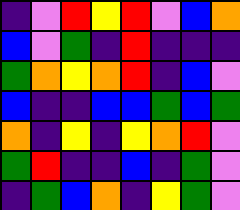[["indigo", "violet", "red", "yellow", "red", "violet", "blue", "orange"], ["blue", "violet", "green", "indigo", "red", "indigo", "indigo", "indigo"], ["green", "orange", "yellow", "orange", "red", "indigo", "blue", "violet"], ["blue", "indigo", "indigo", "blue", "blue", "green", "blue", "green"], ["orange", "indigo", "yellow", "indigo", "yellow", "orange", "red", "violet"], ["green", "red", "indigo", "indigo", "blue", "indigo", "green", "violet"], ["indigo", "green", "blue", "orange", "indigo", "yellow", "green", "violet"]]